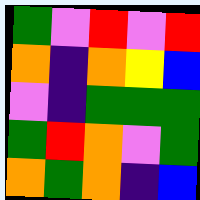[["green", "violet", "red", "violet", "red"], ["orange", "indigo", "orange", "yellow", "blue"], ["violet", "indigo", "green", "green", "green"], ["green", "red", "orange", "violet", "green"], ["orange", "green", "orange", "indigo", "blue"]]